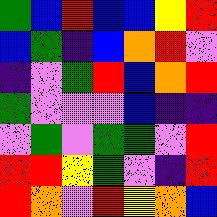[["green", "blue", "red", "blue", "blue", "yellow", "red"], ["blue", "green", "indigo", "blue", "orange", "red", "violet"], ["indigo", "violet", "green", "red", "blue", "orange", "red"], ["green", "violet", "violet", "violet", "blue", "indigo", "indigo"], ["violet", "green", "violet", "green", "green", "violet", "red"], ["red", "red", "yellow", "green", "violet", "indigo", "red"], ["red", "orange", "violet", "red", "yellow", "orange", "blue"]]